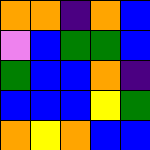[["orange", "orange", "indigo", "orange", "blue"], ["violet", "blue", "green", "green", "blue"], ["green", "blue", "blue", "orange", "indigo"], ["blue", "blue", "blue", "yellow", "green"], ["orange", "yellow", "orange", "blue", "blue"]]